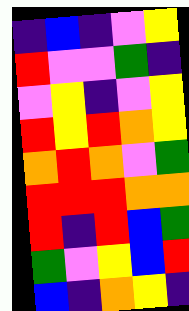[["indigo", "blue", "indigo", "violet", "yellow"], ["red", "violet", "violet", "green", "indigo"], ["violet", "yellow", "indigo", "violet", "yellow"], ["red", "yellow", "red", "orange", "yellow"], ["orange", "red", "orange", "violet", "green"], ["red", "red", "red", "orange", "orange"], ["red", "indigo", "red", "blue", "green"], ["green", "violet", "yellow", "blue", "red"], ["blue", "indigo", "orange", "yellow", "indigo"]]